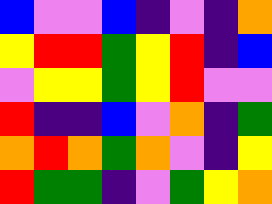[["blue", "violet", "violet", "blue", "indigo", "violet", "indigo", "orange"], ["yellow", "red", "red", "green", "yellow", "red", "indigo", "blue"], ["violet", "yellow", "yellow", "green", "yellow", "red", "violet", "violet"], ["red", "indigo", "indigo", "blue", "violet", "orange", "indigo", "green"], ["orange", "red", "orange", "green", "orange", "violet", "indigo", "yellow"], ["red", "green", "green", "indigo", "violet", "green", "yellow", "orange"]]